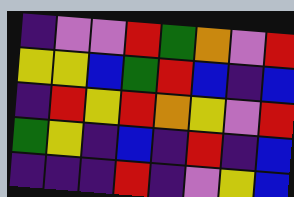[["indigo", "violet", "violet", "red", "green", "orange", "violet", "red"], ["yellow", "yellow", "blue", "green", "red", "blue", "indigo", "blue"], ["indigo", "red", "yellow", "red", "orange", "yellow", "violet", "red"], ["green", "yellow", "indigo", "blue", "indigo", "red", "indigo", "blue"], ["indigo", "indigo", "indigo", "red", "indigo", "violet", "yellow", "blue"]]